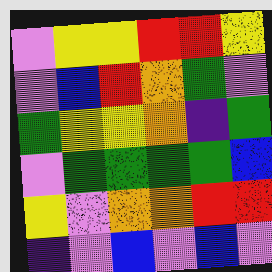[["violet", "yellow", "yellow", "red", "red", "yellow"], ["violet", "blue", "red", "orange", "green", "violet"], ["green", "yellow", "yellow", "orange", "indigo", "green"], ["violet", "green", "green", "green", "green", "blue"], ["yellow", "violet", "orange", "orange", "red", "red"], ["indigo", "violet", "blue", "violet", "blue", "violet"]]